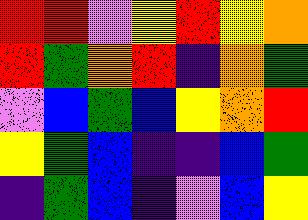[["red", "red", "violet", "yellow", "red", "yellow", "orange"], ["red", "green", "orange", "red", "indigo", "orange", "green"], ["violet", "blue", "green", "blue", "yellow", "orange", "red"], ["yellow", "green", "blue", "indigo", "indigo", "blue", "green"], ["indigo", "green", "blue", "indigo", "violet", "blue", "yellow"]]